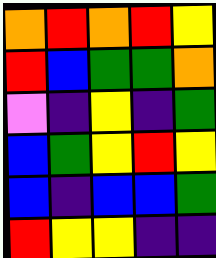[["orange", "red", "orange", "red", "yellow"], ["red", "blue", "green", "green", "orange"], ["violet", "indigo", "yellow", "indigo", "green"], ["blue", "green", "yellow", "red", "yellow"], ["blue", "indigo", "blue", "blue", "green"], ["red", "yellow", "yellow", "indigo", "indigo"]]